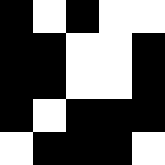[["black", "white", "black", "white", "white"], ["black", "black", "white", "white", "black"], ["black", "black", "white", "white", "black"], ["black", "white", "black", "black", "black"], ["white", "black", "black", "black", "white"]]